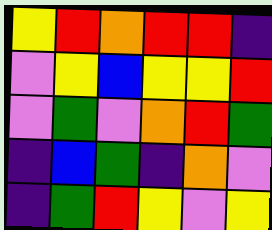[["yellow", "red", "orange", "red", "red", "indigo"], ["violet", "yellow", "blue", "yellow", "yellow", "red"], ["violet", "green", "violet", "orange", "red", "green"], ["indigo", "blue", "green", "indigo", "orange", "violet"], ["indigo", "green", "red", "yellow", "violet", "yellow"]]